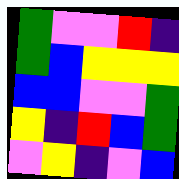[["green", "violet", "violet", "red", "indigo"], ["green", "blue", "yellow", "yellow", "yellow"], ["blue", "blue", "violet", "violet", "green"], ["yellow", "indigo", "red", "blue", "green"], ["violet", "yellow", "indigo", "violet", "blue"]]